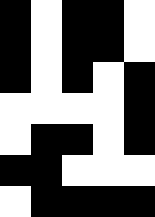[["black", "white", "black", "black", "white"], ["black", "white", "black", "black", "white"], ["black", "white", "black", "white", "black"], ["white", "white", "white", "white", "black"], ["white", "black", "black", "white", "black"], ["black", "black", "white", "white", "white"], ["white", "black", "black", "black", "black"]]